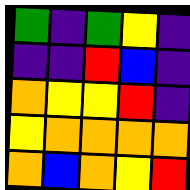[["green", "indigo", "green", "yellow", "indigo"], ["indigo", "indigo", "red", "blue", "indigo"], ["orange", "yellow", "yellow", "red", "indigo"], ["yellow", "orange", "orange", "orange", "orange"], ["orange", "blue", "orange", "yellow", "red"]]